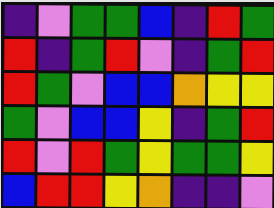[["indigo", "violet", "green", "green", "blue", "indigo", "red", "green"], ["red", "indigo", "green", "red", "violet", "indigo", "green", "red"], ["red", "green", "violet", "blue", "blue", "orange", "yellow", "yellow"], ["green", "violet", "blue", "blue", "yellow", "indigo", "green", "red"], ["red", "violet", "red", "green", "yellow", "green", "green", "yellow"], ["blue", "red", "red", "yellow", "orange", "indigo", "indigo", "violet"]]